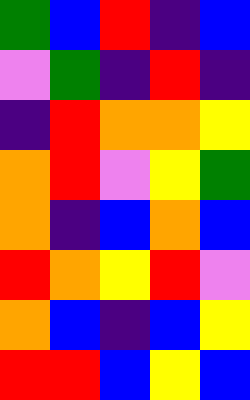[["green", "blue", "red", "indigo", "blue"], ["violet", "green", "indigo", "red", "indigo"], ["indigo", "red", "orange", "orange", "yellow"], ["orange", "red", "violet", "yellow", "green"], ["orange", "indigo", "blue", "orange", "blue"], ["red", "orange", "yellow", "red", "violet"], ["orange", "blue", "indigo", "blue", "yellow"], ["red", "red", "blue", "yellow", "blue"]]